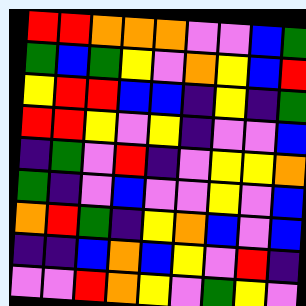[["red", "red", "orange", "orange", "orange", "violet", "violet", "blue", "green"], ["green", "blue", "green", "yellow", "violet", "orange", "yellow", "blue", "red"], ["yellow", "red", "red", "blue", "blue", "indigo", "yellow", "indigo", "green"], ["red", "red", "yellow", "violet", "yellow", "indigo", "violet", "violet", "blue"], ["indigo", "green", "violet", "red", "indigo", "violet", "yellow", "yellow", "orange"], ["green", "indigo", "violet", "blue", "violet", "violet", "yellow", "violet", "blue"], ["orange", "red", "green", "indigo", "yellow", "orange", "blue", "violet", "blue"], ["indigo", "indigo", "blue", "orange", "blue", "yellow", "violet", "red", "indigo"], ["violet", "violet", "red", "orange", "yellow", "violet", "green", "yellow", "violet"]]